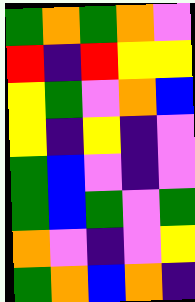[["green", "orange", "green", "orange", "violet"], ["red", "indigo", "red", "yellow", "yellow"], ["yellow", "green", "violet", "orange", "blue"], ["yellow", "indigo", "yellow", "indigo", "violet"], ["green", "blue", "violet", "indigo", "violet"], ["green", "blue", "green", "violet", "green"], ["orange", "violet", "indigo", "violet", "yellow"], ["green", "orange", "blue", "orange", "indigo"]]